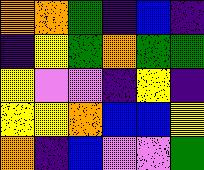[["orange", "orange", "green", "indigo", "blue", "indigo"], ["indigo", "yellow", "green", "orange", "green", "green"], ["yellow", "violet", "violet", "indigo", "yellow", "indigo"], ["yellow", "yellow", "orange", "blue", "blue", "yellow"], ["orange", "indigo", "blue", "violet", "violet", "green"]]